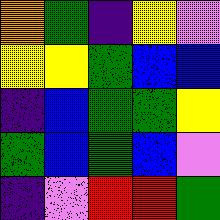[["orange", "green", "indigo", "yellow", "violet"], ["yellow", "yellow", "green", "blue", "blue"], ["indigo", "blue", "green", "green", "yellow"], ["green", "blue", "green", "blue", "violet"], ["indigo", "violet", "red", "red", "green"]]